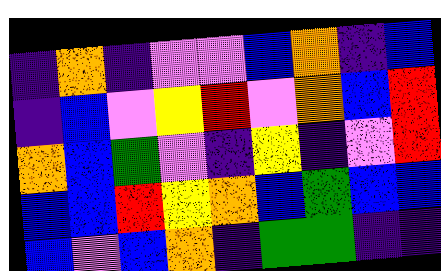[["indigo", "orange", "indigo", "violet", "violet", "blue", "orange", "indigo", "blue"], ["indigo", "blue", "violet", "yellow", "red", "violet", "orange", "blue", "red"], ["orange", "blue", "green", "violet", "indigo", "yellow", "indigo", "violet", "red"], ["blue", "blue", "red", "yellow", "orange", "blue", "green", "blue", "blue"], ["blue", "violet", "blue", "orange", "indigo", "green", "green", "indigo", "indigo"]]